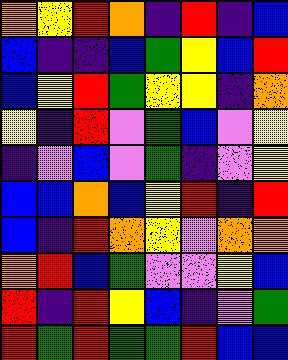[["orange", "yellow", "red", "orange", "indigo", "red", "indigo", "blue"], ["blue", "indigo", "indigo", "blue", "green", "yellow", "blue", "red"], ["blue", "yellow", "red", "green", "yellow", "yellow", "indigo", "orange"], ["yellow", "indigo", "red", "violet", "green", "blue", "violet", "yellow"], ["indigo", "violet", "blue", "violet", "green", "indigo", "violet", "yellow"], ["blue", "blue", "orange", "blue", "yellow", "red", "indigo", "red"], ["blue", "indigo", "red", "orange", "yellow", "violet", "orange", "orange"], ["orange", "red", "blue", "green", "violet", "violet", "yellow", "blue"], ["red", "indigo", "red", "yellow", "blue", "indigo", "violet", "green"], ["red", "green", "red", "green", "green", "red", "blue", "blue"]]